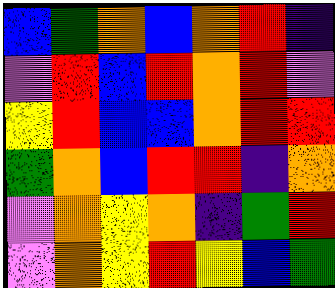[["blue", "green", "orange", "blue", "orange", "red", "indigo"], ["violet", "red", "blue", "red", "orange", "red", "violet"], ["yellow", "red", "blue", "blue", "orange", "red", "red"], ["green", "orange", "blue", "red", "red", "indigo", "orange"], ["violet", "orange", "yellow", "orange", "indigo", "green", "red"], ["violet", "orange", "yellow", "red", "yellow", "blue", "green"]]